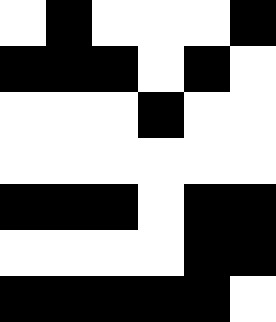[["white", "black", "white", "white", "white", "black"], ["black", "black", "black", "white", "black", "white"], ["white", "white", "white", "black", "white", "white"], ["white", "white", "white", "white", "white", "white"], ["black", "black", "black", "white", "black", "black"], ["white", "white", "white", "white", "black", "black"], ["black", "black", "black", "black", "black", "white"]]